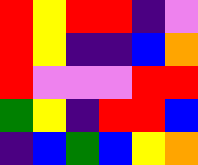[["red", "yellow", "red", "red", "indigo", "violet"], ["red", "yellow", "indigo", "indigo", "blue", "orange"], ["red", "violet", "violet", "violet", "red", "red"], ["green", "yellow", "indigo", "red", "red", "blue"], ["indigo", "blue", "green", "blue", "yellow", "orange"]]